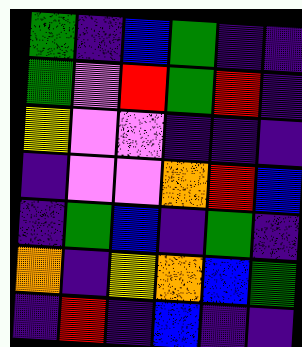[["green", "indigo", "blue", "green", "indigo", "indigo"], ["green", "violet", "red", "green", "red", "indigo"], ["yellow", "violet", "violet", "indigo", "indigo", "indigo"], ["indigo", "violet", "violet", "orange", "red", "blue"], ["indigo", "green", "blue", "indigo", "green", "indigo"], ["orange", "indigo", "yellow", "orange", "blue", "green"], ["indigo", "red", "indigo", "blue", "indigo", "indigo"]]